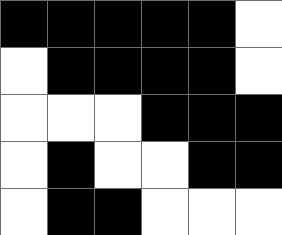[["black", "black", "black", "black", "black", "white"], ["white", "black", "black", "black", "black", "white"], ["white", "white", "white", "black", "black", "black"], ["white", "black", "white", "white", "black", "black"], ["white", "black", "black", "white", "white", "white"]]